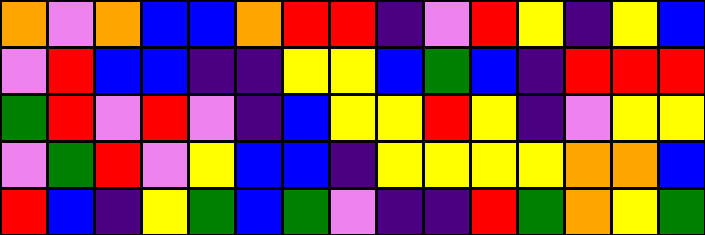[["orange", "violet", "orange", "blue", "blue", "orange", "red", "red", "indigo", "violet", "red", "yellow", "indigo", "yellow", "blue"], ["violet", "red", "blue", "blue", "indigo", "indigo", "yellow", "yellow", "blue", "green", "blue", "indigo", "red", "red", "red"], ["green", "red", "violet", "red", "violet", "indigo", "blue", "yellow", "yellow", "red", "yellow", "indigo", "violet", "yellow", "yellow"], ["violet", "green", "red", "violet", "yellow", "blue", "blue", "indigo", "yellow", "yellow", "yellow", "yellow", "orange", "orange", "blue"], ["red", "blue", "indigo", "yellow", "green", "blue", "green", "violet", "indigo", "indigo", "red", "green", "orange", "yellow", "green"]]